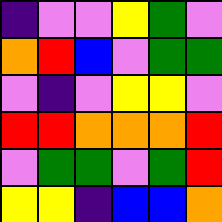[["indigo", "violet", "violet", "yellow", "green", "violet"], ["orange", "red", "blue", "violet", "green", "green"], ["violet", "indigo", "violet", "yellow", "yellow", "violet"], ["red", "red", "orange", "orange", "orange", "red"], ["violet", "green", "green", "violet", "green", "red"], ["yellow", "yellow", "indigo", "blue", "blue", "orange"]]